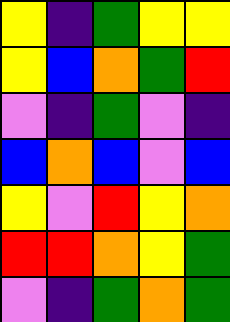[["yellow", "indigo", "green", "yellow", "yellow"], ["yellow", "blue", "orange", "green", "red"], ["violet", "indigo", "green", "violet", "indigo"], ["blue", "orange", "blue", "violet", "blue"], ["yellow", "violet", "red", "yellow", "orange"], ["red", "red", "orange", "yellow", "green"], ["violet", "indigo", "green", "orange", "green"]]